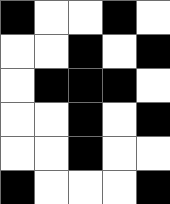[["black", "white", "white", "black", "white"], ["white", "white", "black", "white", "black"], ["white", "black", "black", "black", "white"], ["white", "white", "black", "white", "black"], ["white", "white", "black", "white", "white"], ["black", "white", "white", "white", "black"]]